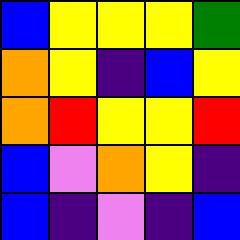[["blue", "yellow", "yellow", "yellow", "green"], ["orange", "yellow", "indigo", "blue", "yellow"], ["orange", "red", "yellow", "yellow", "red"], ["blue", "violet", "orange", "yellow", "indigo"], ["blue", "indigo", "violet", "indigo", "blue"]]